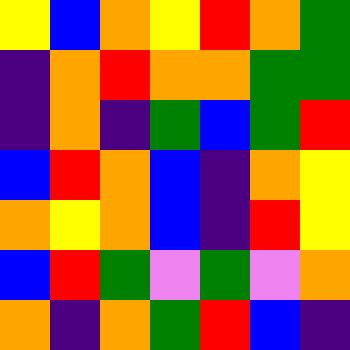[["yellow", "blue", "orange", "yellow", "red", "orange", "green"], ["indigo", "orange", "red", "orange", "orange", "green", "green"], ["indigo", "orange", "indigo", "green", "blue", "green", "red"], ["blue", "red", "orange", "blue", "indigo", "orange", "yellow"], ["orange", "yellow", "orange", "blue", "indigo", "red", "yellow"], ["blue", "red", "green", "violet", "green", "violet", "orange"], ["orange", "indigo", "orange", "green", "red", "blue", "indigo"]]